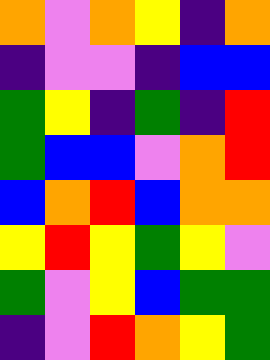[["orange", "violet", "orange", "yellow", "indigo", "orange"], ["indigo", "violet", "violet", "indigo", "blue", "blue"], ["green", "yellow", "indigo", "green", "indigo", "red"], ["green", "blue", "blue", "violet", "orange", "red"], ["blue", "orange", "red", "blue", "orange", "orange"], ["yellow", "red", "yellow", "green", "yellow", "violet"], ["green", "violet", "yellow", "blue", "green", "green"], ["indigo", "violet", "red", "orange", "yellow", "green"]]